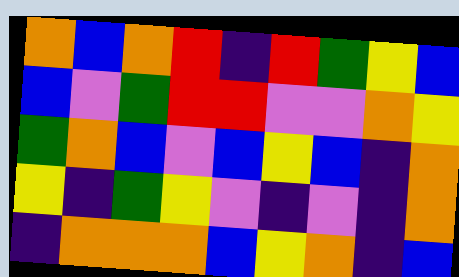[["orange", "blue", "orange", "red", "indigo", "red", "green", "yellow", "blue"], ["blue", "violet", "green", "red", "red", "violet", "violet", "orange", "yellow"], ["green", "orange", "blue", "violet", "blue", "yellow", "blue", "indigo", "orange"], ["yellow", "indigo", "green", "yellow", "violet", "indigo", "violet", "indigo", "orange"], ["indigo", "orange", "orange", "orange", "blue", "yellow", "orange", "indigo", "blue"]]